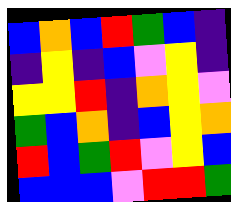[["blue", "orange", "blue", "red", "green", "blue", "indigo"], ["indigo", "yellow", "indigo", "blue", "violet", "yellow", "indigo"], ["yellow", "yellow", "red", "indigo", "orange", "yellow", "violet"], ["green", "blue", "orange", "indigo", "blue", "yellow", "orange"], ["red", "blue", "green", "red", "violet", "yellow", "blue"], ["blue", "blue", "blue", "violet", "red", "red", "green"]]